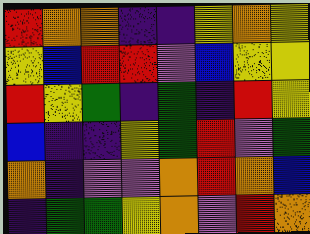[["red", "orange", "orange", "indigo", "indigo", "yellow", "orange", "yellow"], ["yellow", "blue", "red", "red", "violet", "blue", "yellow", "yellow"], ["red", "yellow", "green", "indigo", "green", "indigo", "red", "yellow"], ["blue", "indigo", "indigo", "yellow", "green", "red", "violet", "green"], ["orange", "indigo", "violet", "violet", "orange", "red", "orange", "blue"], ["indigo", "green", "green", "yellow", "orange", "violet", "red", "orange"]]